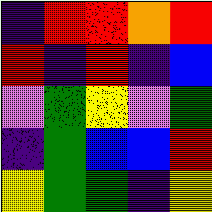[["indigo", "red", "red", "orange", "red"], ["red", "indigo", "red", "indigo", "blue"], ["violet", "green", "yellow", "violet", "green"], ["indigo", "green", "blue", "blue", "red"], ["yellow", "green", "green", "indigo", "yellow"]]